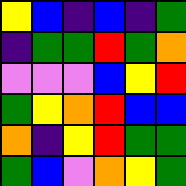[["yellow", "blue", "indigo", "blue", "indigo", "green"], ["indigo", "green", "green", "red", "green", "orange"], ["violet", "violet", "violet", "blue", "yellow", "red"], ["green", "yellow", "orange", "red", "blue", "blue"], ["orange", "indigo", "yellow", "red", "green", "green"], ["green", "blue", "violet", "orange", "yellow", "green"]]